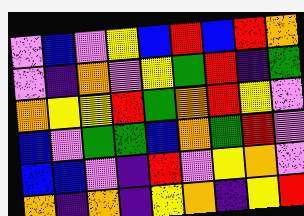[["violet", "blue", "violet", "yellow", "blue", "red", "blue", "red", "orange"], ["violet", "indigo", "orange", "violet", "yellow", "green", "red", "indigo", "green"], ["orange", "yellow", "yellow", "red", "green", "orange", "red", "yellow", "violet"], ["blue", "violet", "green", "green", "blue", "orange", "green", "red", "violet"], ["blue", "blue", "violet", "indigo", "red", "violet", "yellow", "orange", "violet"], ["orange", "indigo", "orange", "indigo", "yellow", "orange", "indigo", "yellow", "red"]]